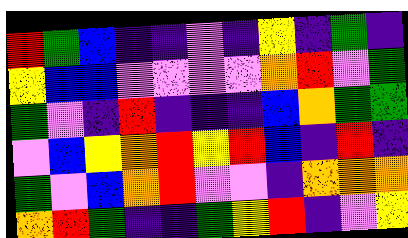[["red", "green", "blue", "indigo", "indigo", "violet", "indigo", "yellow", "indigo", "green", "indigo"], ["yellow", "blue", "blue", "violet", "violet", "violet", "violet", "orange", "red", "violet", "green"], ["green", "violet", "indigo", "red", "indigo", "indigo", "indigo", "blue", "orange", "green", "green"], ["violet", "blue", "yellow", "orange", "red", "yellow", "red", "blue", "indigo", "red", "indigo"], ["green", "violet", "blue", "orange", "red", "violet", "violet", "indigo", "orange", "orange", "orange"], ["orange", "red", "green", "indigo", "indigo", "green", "yellow", "red", "indigo", "violet", "yellow"]]